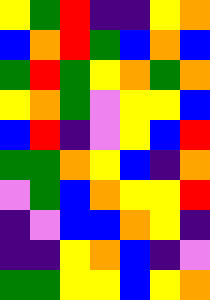[["yellow", "green", "red", "indigo", "indigo", "yellow", "orange"], ["blue", "orange", "red", "green", "blue", "orange", "blue"], ["green", "red", "green", "yellow", "orange", "green", "orange"], ["yellow", "orange", "green", "violet", "yellow", "yellow", "blue"], ["blue", "red", "indigo", "violet", "yellow", "blue", "red"], ["green", "green", "orange", "yellow", "blue", "indigo", "orange"], ["violet", "green", "blue", "orange", "yellow", "yellow", "red"], ["indigo", "violet", "blue", "blue", "orange", "yellow", "indigo"], ["indigo", "indigo", "yellow", "orange", "blue", "indigo", "violet"], ["green", "green", "yellow", "yellow", "blue", "yellow", "orange"]]